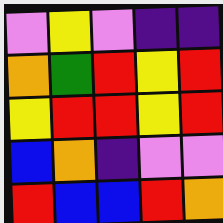[["violet", "yellow", "violet", "indigo", "indigo"], ["orange", "green", "red", "yellow", "red"], ["yellow", "red", "red", "yellow", "red"], ["blue", "orange", "indigo", "violet", "violet"], ["red", "blue", "blue", "red", "orange"]]